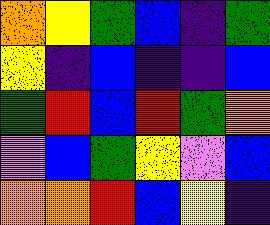[["orange", "yellow", "green", "blue", "indigo", "green"], ["yellow", "indigo", "blue", "indigo", "indigo", "blue"], ["green", "red", "blue", "red", "green", "orange"], ["violet", "blue", "green", "yellow", "violet", "blue"], ["orange", "orange", "red", "blue", "yellow", "indigo"]]